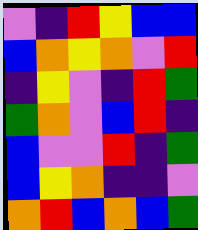[["violet", "indigo", "red", "yellow", "blue", "blue"], ["blue", "orange", "yellow", "orange", "violet", "red"], ["indigo", "yellow", "violet", "indigo", "red", "green"], ["green", "orange", "violet", "blue", "red", "indigo"], ["blue", "violet", "violet", "red", "indigo", "green"], ["blue", "yellow", "orange", "indigo", "indigo", "violet"], ["orange", "red", "blue", "orange", "blue", "green"]]